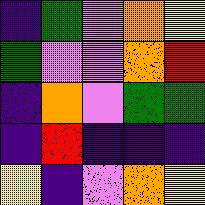[["indigo", "green", "violet", "orange", "yellow"], ["green", "violet", "violet", "orange", "red"], ["indigo", "orange", "violet", "green", "green"], ["indigo", "red", "indigo", "indigo", "indigo"], ["yellow", "indigo", "violet", "orange", "yellow"]]